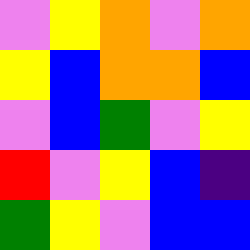[["violet", "yellow", "orange", "violet", "orange"], ["yellow", "blue", "orange", "orange", "blue"], ["violet", "blue", "green", "violet", "yellow"], ["red", "violet", "yellow", "blue", "indigo"], ["green", "yellow", "violet", "blue", "blue"]]